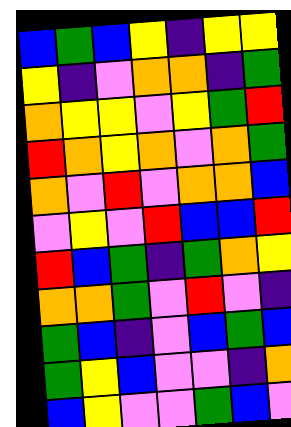[["blue", "green", "blue", "yellow", "indigo", "yellow", "yellow"], ["yellow", "indigo", "violet", "orange", "orange", "indigo", "green"], ["orange", "yellow", "yellow", "violet", "yellow", "green", "red"], ["red", "orange", "yellow", "orange", "violet", "orange", "green"], ["orange", "violet", "red", "violet", "orange", "orange", "blue"], ["violet", "yellow", "violet", "red", "blue", "blue", "red"], ["red", "blue", "green", "indigo", "green", "orange", "yellow"], ["orange", "orange", "green", "violet", "red", "violet", "indigo"], ["green", "blue", "indigo", "violet", "blue", "green", "blue"], ["green", "yellow", "blue", "violet", "violet", "indigo", "orange"], ["blue", "yellow", "violet", "violet", "green", "blue", "violet"]]